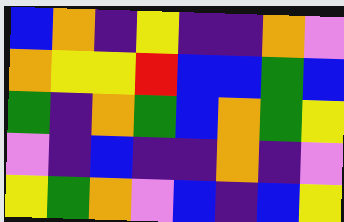[["blue", "orange", "indigo", "yellow", "indigo", "indigo", "orange", "violet"], ["orange", "yellow", "yellow", "red", "blue", "blue", "green", "blue"], ["green", "indigo", "orange", "green", "blue", "orange", "green", "yellow"], ["violet", "indigo", "blue", "indigo", "indigo", "orange", "indigo", "violet"], ["yellow", "green", "orange", "violet", "blue", "indigo", "blue", "yellow"]]